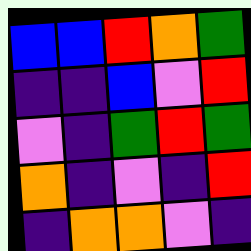[["blue", "blue", "red", "orange", "green"], ["indigo", "indigo", "blue", "violet", "red"], ["violet", "indigo", "green", "red", "green"], ["orange", "indigo", "violet", "indigo", "red"], ["indigo", "orange", "orange", "violet", "indigo"]]